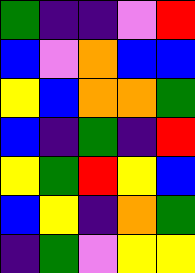[["green", "indigo", "indigo", "violet", "red"], ["blue", "violet", "orange", "blue", "blue"], ["yellow", "blue", "orange", "orange", "green"], ["blue", "indigo", "green", "indigo", "red"], ["yellow", "green", "red", "yellow", "blue"], ["blue", "yellow", "indigo", "orange", "green"], ["indigo", "green", "violet", "yellow", "yellow"]]